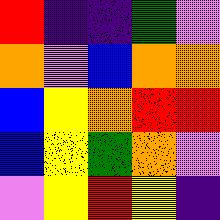[["red", "indigo", "indigo", "green", "violet"], ["orange", "violet", "blue", "orange", "orange"], ["blue", "yellow", "orange", "red", "red"], ["blue", "yellow", "green", "orange", "violet"], ["violet", "yellow", "red", "yellow", "indigo"]]